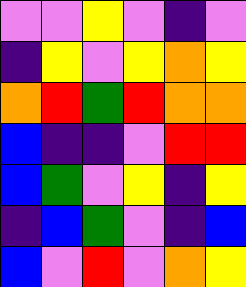[["violet", "violet", "yellow", "violet", "indigo", "violet"], ["indigo", "yellow", "violet", "yellow", "orange", "yellow"], ["orange", "red", "green", "red", "orange", "orange"], ["blue", "indigo", "indigo", "violet", "red", "red"], ["blue", "green", "violet", "yellow", "indigo", "yellow"], ["indigo", "blue", "green", "violet", "indigo", "blue"], ["blue", "violet", "red", "violet", "orange", "yellow"]]